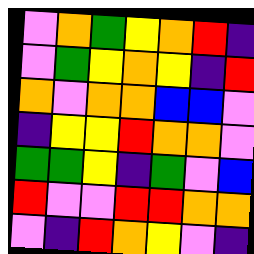[["violet", "orange", "green", "yellow", "orange", "red", "indigo"], ["violet", "green", "yellow", "orange", "yellow", "indigo", "red"], ["orange", "violet", "orange", "orange", "blue", "blue", "violet"], ["indigo", "yellow", "yellow", "red", "orange", "orange", "violet"], ["green", "green", "yellow", "indigo", "green", "violet", "blue"], ["red", "violet", "violet", "red", "red", "orange", "orange"], ["violet", "indigo", "red", "orange", "yellow", "violet", "indigo"]]